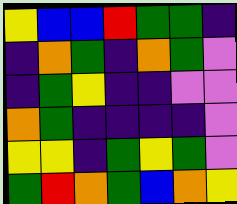[["yellow", "blue", "blue", "red", "green", "green", "indigo"], ["indigo", "orange", "green", "indigo", "orange", "green", "violet"], ["indigo", "green", "yellow", "indigo", "indigo", "violet", "violet"], ["orange", "green", "indigo", "indigo", "indigo", "indigo", "violet"], ["yellow", "yellow", "indigo", "green", "yellow", "green", "violet"], ["green", "red", "orange", "green", "blue", "orange", "yellow"]]